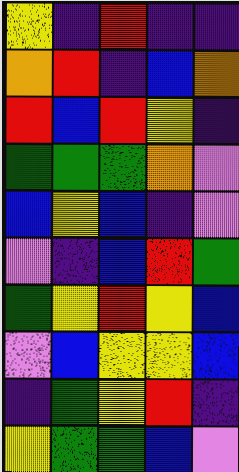[["yellow", "indigo", "red", "indigo", "indigo"], ["orange", "red", "indigo", "blue", "orange"], ["red", "blue", "red", "yellow", "indigo"], ["green", "green", "green", "orange", "violet"], ["blue", "yellow", "blue", "indigo", "violet"], ["violet", "indigo", "blue", "red", "green"], ["green", "yellow", "red", "yellow", "blue"], ["violet", "blue", "yellow", "yellow", "blue"], ["indigo", "green", "yellow", "red", "indigo"], ["yellow", "green", "green", "blue", "violet"]]